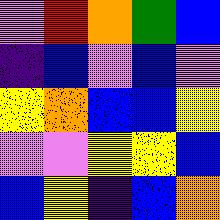[["violet", "red", "orange", "green", "blue"], ["indigo", "blue", "violet", "blue", "violet"], ["yellow", "orange", "blue", "blue", "yellow"], ["violet", "violet", "yellow", "yellow", "blue"], ["blue", "yellow", "indigo", "blue", "orange"]]